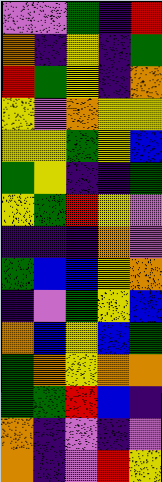[["violet", "violet", "green", "indigo", "red"], ["orange", "indigo", "yellow", "indigo", "green"], ["red", "green", "yellow", "indigo", "orange"], ["yellow", "violet", "orange", "yellow", "yellow"], ["yellow", "yellow", "green", "yellow", "blue"], ["green", "yellow", "indigo", "indigo", "green"], ["yellow", "green", "red", "yellow", "violet"], ["indigo", "indigo", "indigo", "orange", "violet"], ["green", "blue", "blue", "yellow", "orange"], ["indigo", "violet", "green", "yellow", "blue"], ["orange", "blue", "yellow", "blue", "green"], ["green", "orange", "yellow", "orange", "orange"], ["green", "green", "red", "blue", "indigo"], ["orange", "indigo", "violet", "indigo", "violet"], ["orange", "indigo", "violet", "red", "yellow"]]